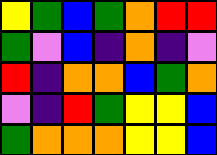[["yellow", "green", "blue", "green", "orange", "red", "red"], ["green", "violet", "blue", "indigo", "orange", "indigo", "violet"], ["red", "indigo", "orange", "orange", "blue", "green", "orange"], ["violet", "indigo", "red", "green", "yellow", "yellow", "blue"], ["green", "orange", "orange", "orange", "yellow", "yellow", "blue"]]